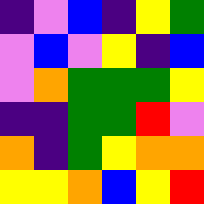[["indigo", "violet", "blue", "indigo", "yellow", "green"], ["violet", "blue", "violet", "yellow", "indigo", "blue"], ["violet", "orange", "green", "green", "green", "yellow"], ["indigo", "indigo", "green", "green", "red", "violet"], ["orange", "indigo", "green", "yellow", "orange", "orange"], ["yellow", "yellow", "orange", "blue", "yellow", "red"]]